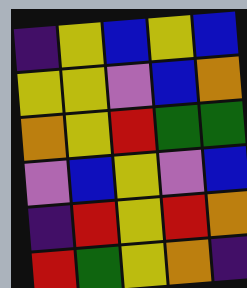[["indigo", "yellow", "blue", "yellow", "blue"], ["yellow", "yellow", "violet", "blue", "orange"], ["orange", "yellow", "red", "green", "green"], ["violet", "blue", "yellow", "violet", "blue"], ["indigo", "red", "yellow", "red", "orange"], ["red", "green", "yellow", "orange", "indigo"]]